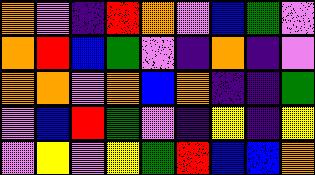[["orange", "violet", "indigo", "red", "orange", "violet", "blue", "green", "violet"], ["orange", "red", "blue", "green", "violet", "indigo", "orange", "indigo", "violet"], ["orange", "orange", "violet", "orange", "blue", "orange", "indigo", "indigo", "green"], ["violet", "blue", "red", "green", "violet", "indigo", "yellow", "indigo", "yellow"], ["violet", "yellow", "violet", "yellow", "green", "red", "blue", "blue", "orange"]]